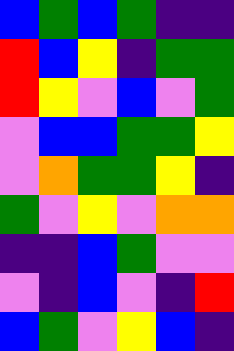[["blue", "green", "blue", "green", "indigo", "indigo"], ["red", "blue", "yellow", "indigo", "green", "green"], ["red", "yellow", "violet", "blue", "violet", "green"], ["violet", "blue", "blue", "green", "green", "yellow"], ["violet", "orange", "green", "green", "yellow", "indigo"], ["green", "violet", "yellow", "violet", "orange", "orange"], ["indigo", "indigo", "blue", "green", "violet", "violet"], ["violet", "indigo", "blue", "violet", "indigo", "red"], ["blue", "green", "violet", "yellow", "blue", "indigo"]]